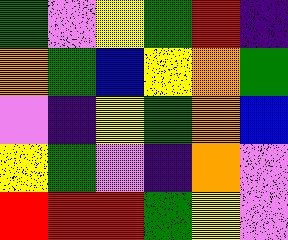[["green", "violet", "yellow", "green", "red", "indigo"], ["orange", "green", "blue", "yellow", "orange", "green"], ["violet", "indigo", "yellow", "green", "orange", "blue"], ["yellow", "green", "violet", "indigo", "orange", "violet"], ["red", "red", "red", "green", "yellow", "violet"]]